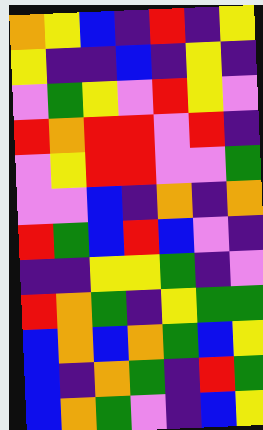[["orange", "yellow", "blue", "indigo", "red", "indigo", "yellow"], ["yellow", "indigo", "indigo", "blue", "indigo", "yellow", "indigo"], ["violet", "green", "yellow", "violet", "red", "yellow", "violet"], ["red", "orange", "red", "red", "violet", "red", "indigo"], ["violet", "yellow", "red", "red", "violet", "violet", "green"], ["violet", "violet", "blue", "indigo", "orange", "indigo", "orange"], ["red", "green", "blue", "red", "blue", "violet", "indigo"], ["indigo", "indigo", "yellow", "yellow", "green", "indigo", "violet"], ["red", "orange", "green", "indigo", "yellow", "green", "green"], ["blue", "orange", "blue", "orange", "green", "blue", "yellow"], ["blue", "indigo", "orange", "green", "indigo", "red", "green"], ["blue", "orange", "green", "violet", "indigo", "blue", "yellow"]]